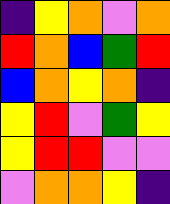[["indigo", "yellow", "orange", "violet", "orange"], ["red", "orange", "blue", "green", "red"], ["blue", "orange", "yellow", "orange", "indigo"], ["yellow", "red", "violet", "green", "yellow"], ["yellow", "red", "red", "violet", "violet"], ["violet", "orange", "orange", "yellow", "indigo"]]